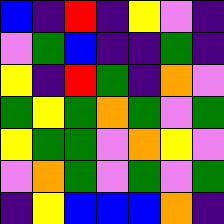[["blue", "indigo", "red", "indigo", "yellow", "violet", "indigo"], ["violet", "green", "blue", "indigo", "indigo", "green", "indigo"], ["yellow", "indigo", "red", "green", "indigo", "orange", "violet"], ["green", "yellow", "green", "orange", "green", "violet", "green"], ["yellow", "green", "green", "violet", "orange", "yellow", "violet"], ["violet", "orange", "green", "violet", "green", "violet", "green"], ["indigo", "yellow", "blue", "blue", "blue", "orange", "indigo"]]